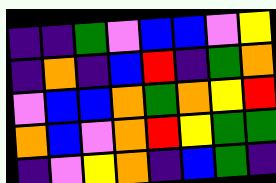[["indigo", "indigo", "green", "violet", "blue", "blue", "violet", "yellow"], ["indigo", "orange", "indigo", "blue", "red", "indigo", "green", "orange"], ["violet", "blue", "blue", "orange", "green", "orange", "yellow", "red"], ["orange", "blue", "violet", "orange", "red", "yellow", "green", "green"], ["indigo", "violet", "yellow", "orange", "indigo", "blue", "green", "indigo"]]